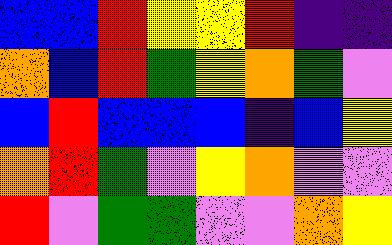[["blue", "blue", "red", "yellow", "yellow", "red", "indigo", "indigo"], ["orange", "blue", "red", "green", "yellow", "orange", "green", "violet"], ["blue", "red", "blue", "blue", "blue", "indigo", "blue", "yellow"], ["orange", "red", "green", "violet", "yellow", "orange", "violet", "violet"], ["red", "violet", "green", "green", "violet", "violet", "orange", "yellow"]]